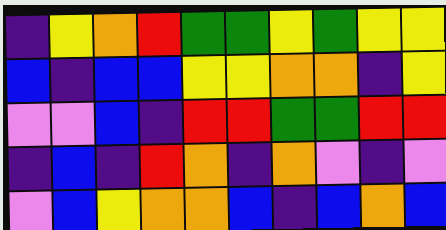[["indigo", "yellow", "orange", "red", "green", "green", "yellow", "green", "yellow", "yellow"], ["blue", "indigo", "blue", "blue", "yellow", "yellow", "orange", "orange", "indigo", "yellow"], ["violet", "violet", "blue", "indigo", "red", "red", "green", "green", "red", "red"], ["indigo", "blue", "indigo", "red", "orange", "indigo", "orange", "violet", "indigo", "violet"], ["violet", "blue", "yellow", "orange", "orange", "blue", "indigo", "blue", "orange", "blue"]]